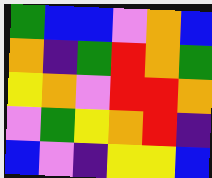[["green", "blue", "blue", "violet", "orange", "blue"], ["orange", "indigo", "green", "red", "orange", "green"], ["yellow", "orange", "violet", "red", "red", "orange"], ["violet", "green", "yellow", "orange", "red", "indigo"], ["blue", "violet", "indigo", "yellow", "yellow", "blue"]]